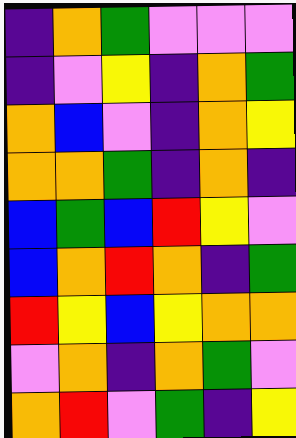[["indigo", "orange", "green", "violet", "violet", "violet"], ["indigo", "violet", "yellow", "indigo", "orange", "green"], ["orange", "blue", "violet", "indigo", "orange", "yellow"], ["orange", "orange", "green", "indigo", "orange", "indigo"], ["blue", "green", "blue", "red", "yellow", "violet"], ["blue", "orange", "red", "orange", "indigo", "green"], ["red", "yellow", "blue", "yellow", "orange", "orange"], ["violet", "orange", "indigo", "orange", "green", "violet"], ["orange", "red", "violet", "green", "indigo", "yellow"]]